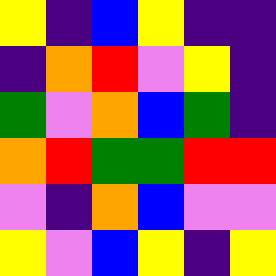[["yellow", "indigo", "blue", "yellow", "indigo", "indigo"], ["indigo", "orange", "red", "violet", "yellow", "indigo"], ["green", "violet", "orange", "blue", "green", "indigo"], ["orange", "red", "green", "green", "red", "red"], ["violet", "indigo", "orange", "blue", "violet", "violet"], ["yellow", "violet", "blue", "yellow", "indigo", "yellow"]]